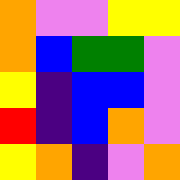[["orange", "violet", "violet", "yellow", "yellow"], ["orange", "blue", "green", "green", "violet"], ["yellow", "indigo", "blue", "blue", "violet"], ["red", "indigo", "blue", "orange", "violet"], ["yellow", "orange", "indigo", "violet", "orange"]]